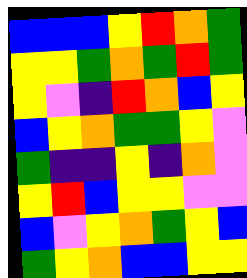[["blue", "blue", "blue", "yellow", "red", "orange", "green"], ["yellow", "yellow", "green", "orange", "green", "red", "green"], ["yellow", "violet", "indigo", "red", "orange", "blue", "yellow"], ["blue", "yellow", "orange", "green", "green", "yellow", "violet"], ["green", "indigo", "indigo", "yellow", "indigo", "orange", "violet"], ["yellow", "red", "blue", "yellow", "yellow", "violet", "violet"], ["blue", "violet", "yellow", "orange", "green", "yellow", "blue"], ["green", "yellow", "orange", "blue", "blue", "yellow", "yellow"]]